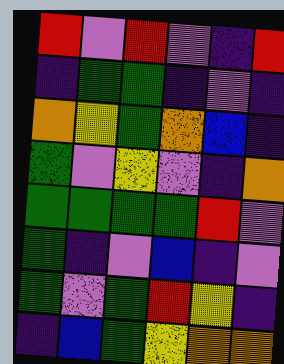[["red", "violet", "red", "violet", "indigo", "red"], ["indigo", "green", "green", "indigo", "violet", "indigo"], ["orange", "yellow", "green", "orange", "blue", "indigo"], ["green", "violet", "yellow", "violet", "indigo", "orange"], ["green", "green", "green", "green", "red", "violet"], ["green", "indigo", "violet", "blue", "indigo", "violet"], ["green", "violet", "green", "red", "yellow", "indigo"], ["indigo", "blue", "green", "yellow", "orange", "orange"]]